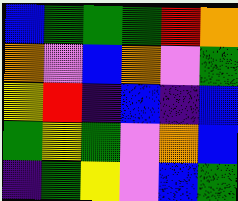[["blue", "green", "green", "green", "red", "orange"], ["orange", "violet", "blue", "orange", "violet", "green"], ["yellow", "red", "indigo", "blue", "indigo", "blue"], ["green", "yellow", "green", "violet", "orange", "blue"], ["indigo", "green", "yellow", "violet", "blue", "green"]]